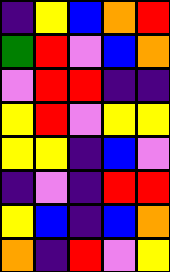[["indigo", "yellow", "blue", "orange", "red"], ["green", "red", "violet", "blue", "orange"], ["violet", "red", "red", "indigo", "indigo"], ["yellow", "red", "violet", "yellow", "yellow"], ["yellow", "yellow", "indigo", "blue", "violet"], ["indigo", "violet", "indigo", "red", "red"], ["yellow", "blue", "indigo", "blue", "orange"], ["orange", "indigo", "red", "violet", "yellow"]]